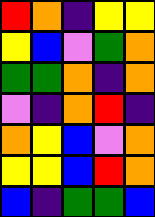[["red", "orange", "indigo", "yellow", "yellow"], ["yellow", "blue", "violet", "green", "orange"], ["green", "green", "orange", "indigo", "orange"], ["violet", "indigo", "orange", "red", "indigo"], ["orange", "yellow", "blue", "violet", "orange"], ["yellow", "yellow", "blue", "red", "orange"], ["blue", "indigo", "green", "green", "blue"]]